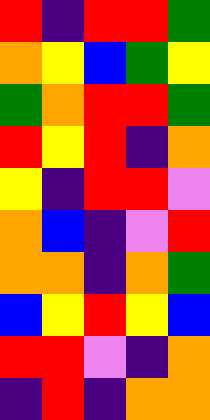[["red", "indigo", "red", "red", "green"], ["orange", "yellow", "blue", "green", "yellow"], ["green", "orange", "red", "red", "green"], ["red", "yellow", "red", "indigo", "orange"], ["yellow", "indigo", "red", "red", "violet"], ["orange", "blue", "indigo", "violet", "red"], ["orange", "orange", "indigo", "orange", "green"], ["blue", "yellow", "red", "yellow", "blue"], ["red", "red", "violet", "indigo", "orange"], ["indigo", "red", "indigo", "orange", "orange"]]